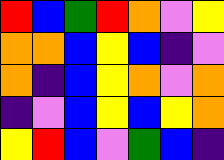[["red", "blue", "green", "red", "orange", "violet", "yellow"], ["orange", "orange", "blue", "yellow", "blue", "indigo", "violet"], ["orange", "indigo", "blue", "yellow", "orange", "violet", "orange"], ["indigo", "violet", "blue", "yellow", "blue", "yellow", "orange"], ["yellow", "red", "blue", "violet", "green", "blue", "indigo"]]